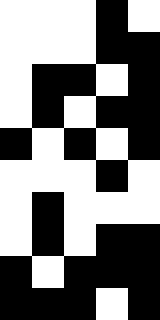[["white", "white", "white", "black", "white"], ["white", "white", "white", "black", "black"], ["white", "black", "black", "white", "black"], ["white", "black", "white", "black", "black"], ["black", "white", "black", "white", "black"], ["white", "white", "white", "black", "white"], ["white", "black", "white", "white", "white"], ["white", "black", "white", "black", "black"], ["black", "white", "black", "black", "black"], ["black", "black", "black", "white", "black"]]